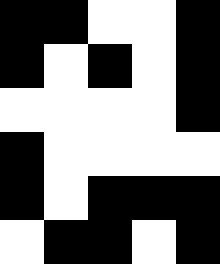[["black", "black", "white", "white", "black"], ["black", "white", "black", "white", "black"], ["white", "white", "white", "white", "black"], ["black", "white", "white", "white", "white"], ["black", "white", "black", "black", "black"], ["white", "black", "black", "white", "black"]]